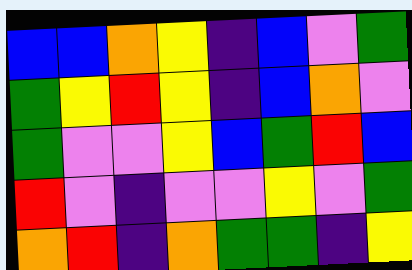[["blue", "blue", "orange", "yellow", "indigo", "blue", "violet", "green"], ["green", "yellow", "red", "yellow", "indigo", "blue", "orange", "violet"], ["green", "violet", "violet", "yellow", "blue", "green", "red", "blue"], ["red", "violet", "indigo", "violet", "violet", "yellow", "violet", "green"], ["orange", "red", "indigo", "orange", "green", "green", "indigo", "yellow"]]